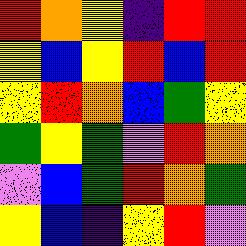[["red", "orange", "yellow", "indigo", "red", "red"], ["yellow", "blue", "yellow", "red", "blue", "red"], ["yellow", "red", "orange", "blue", "green", "yellow"], ["green", "yellow", "green", "violet", "red", "orange"], ["violet", "blue", "green", "red", "orange", "green"], ["yellow", "blue", "indigo", "yellow", "red", "violet"]]